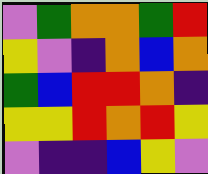[["violet", "green", "orange", "orange", "green", "red"], ["yellow", "violet", "indigo", "orange", "blue", "orange"], ["green", "blue", "red", "red", "orange", "indigo"], ["yellow", "yellow", "red", "orange", "red", "yellow"], ["violet", "indigo", "indigo", "blue", "yellow", "violet"]]